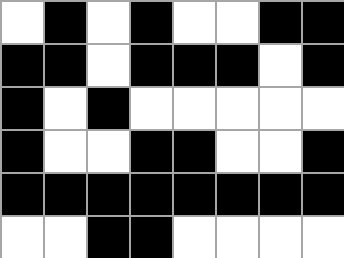[["white", "black", "white", "black", "white", "white", "black", "black"], ["black", "black", "white", "black", "black", "black", "white", "black"], ["black", "white", "black", "white", "white", "white", "white", "white"], ["black", "white", "white", "black", "black", "white", "white", "black"], ["black", "black", "black", "black", "black", "black", "black", "black"], ["white", "white", "black", "black", "white", "white", "white", "white"]]